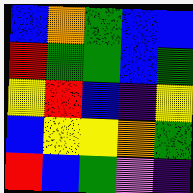[["blue", "orange", "green", "blue", "blue"], ["red", "green", "green", "blue", "green"], ["yellow", "red", "blue", "indigo", "yellow"], ["blue", "yellow", "yellow", "orange", "green"], ["red", "blue", "green", "violet", "indigo"]]